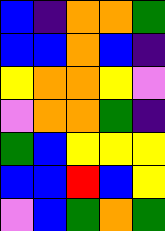[["blue", "indigo", "orange", "orange", "green"], ["blue", "blue", "orange", "blue", "indigo"], ["yellow", "orange", "orange", "yellow", "violet"], ["violet", "orange", "orange", "green", "indigo"], ["green", "blue", "yellow", "yellow", "yellow"], ["blue", "blue", "red", "blue", "yellow"], ["violet", "blue", "green", "orange", "green"]]